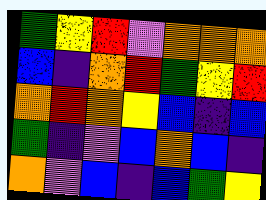[["green", "yellow", "red", "violet", "orange", "orange", "orange"], ["blue", "indigo", "orange", "red", "green", "yellow", "red"], ["orange", "red", "orange", "yellow", "blue", "indigo", "blue"], ["green", "indigo", "violet", "blue", "orange", "blue", "indigo"], ["orange", "violet", "blue", "indigo", "blue", "green", "yellow"]]